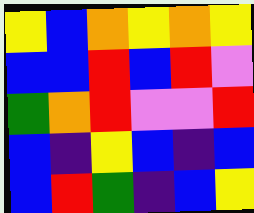[["yellow", "blue", "orange", "yellow", "orange", "yellow"], ["blue", "blue", "red", "blue", "red", "violet"], ["green", "orange", "red", "violet", "violet", "red"], ["blue", "indigo", "yellow", "blue", "indigo", "blue"], ["blue", "red", "green", "indigo", "blue", "yellow"]]